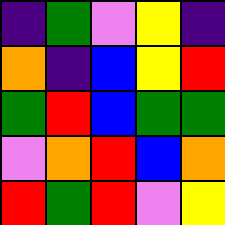[["indigo", "green", "violet", "yellow", "indigo"], ["orange", "indigo", "blue", "yellow", "red"], ["green", "red", "blue", "green", "green"], ["violet", "orange", "red", "blue", "orange"], ["red", "green", "red", "violet", "yellow"]]